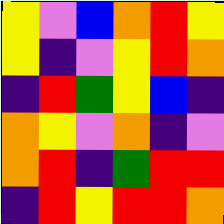[["yellow", "violet", "blue", "orange", "red", "yellow"], ["yellow", "indigo", "violet", "yellow", "red", "orange"], ["indigo", "red", "green", "yellow", "blue", "indigo"], ["orange", "yellow", "violet", "orange", "indigo", "violet"], ["orange", "red", "indigo", "green", "red", "red"], ["indigo", "red", "yellow", "red", "red", "orange"]]